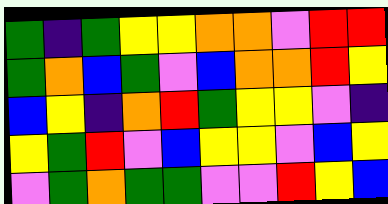[["green", "indigo", "green", "yellow", "yellow", "orange", "orange", "violet", "red", "red"], ["green", "orange", "blue", "green", "violet", "blue", "orange", "orange", "red", "yellow"], ["blue", "yellow", "indigo", "orange", "red", "green", "yellow", "yellow", "violet", "indigo"], ["yellow", "green", "red", "violet", "blue", "yellow", "yellow", "violet", "blue", "yellow"], ["violet", "green", "orange", "green", "green", "violet", "violet", "red", "yellow", "blue"]]